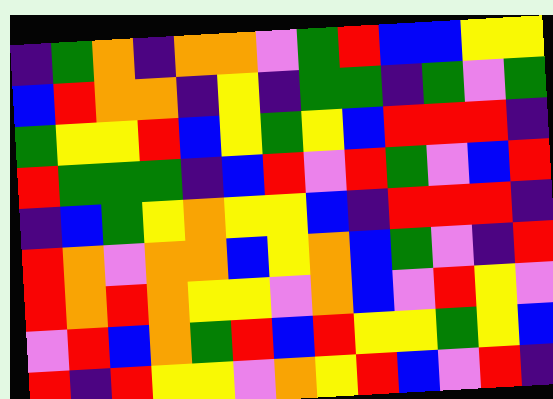[["indigo", "green", "orange", "indigo", "orange", "orange", "violet", "green", "red", "blue", "blue", "yellow", "yellow"], ["blue", "red", "orange", "orange", "indigo", "yellow", "indigo", "green", "green", "indigo", "green", "violet", "green"], ["green", "yellow", "yellow", "red", "blue", "yellow", "green", "yellow", "blue", "red", "red", "red", "indigo"], ["red", "green", "green", "green", "indigo", "blue", "red", "violet", "red", "green", "violet", "blue", "red"], ["indigo", "blue", "green", "yellow", "orange", "yellow", "yellow", "blue", "indigo", "red", "red", "red", "indigo"], ["red", "orange", "violet", "orange", "orange", "blue", "yellow", "orange", "blue", "green", "violet", "indigo", "red"], ["red", "orange", "red", "orange", "yellow", "yellow", "violet", "orange", "blue", "violet", "red", "yellow", "violet"], ["violet", "red", "blue", "orange", "green", "red", "blue", "red", "yellow", "yellow", "green", "yellow", "blue"], ["red", "indigo", "red", "yellow", "yellow", "violet", "orange", "yellow", "red", "blue", "violet", "red", "indigo"]]